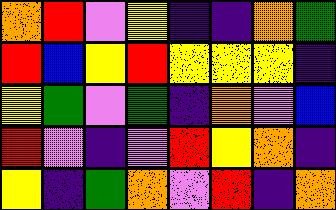[["orange", "red", "violet", "yellow", "indigo", "indigo", "orange", "green"], ["red", "blue", "yellow", "red", "yellow", "yellow", "yellow", "indigo"], ["yellow", "green", "violet", "green", "indigo", "orange", "violet", "blue"], ["red", "violet", "indigo", "violet", "red", "yellow", "orange", "indigo"], ["yellow", "indigo", "green", "orange", "violet", "red", "indigo", "orange"]]